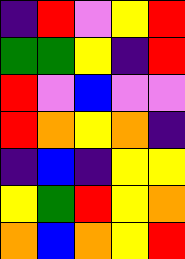[["indigo", "red", "violet", "yellow", "red"], ["green", "green", "yellow", "indigo", "red"], ["red", "violet", "blue", "violet", "violet"], ["red", "orange", "yellow", "orange", "indigo"], ["indigo", "blue", "indigo", "yellow", "yellow"], ["yellow", "green", "red", "yellow", "orange"], ["orange", "blue", "orange", "yellow", "red"]]